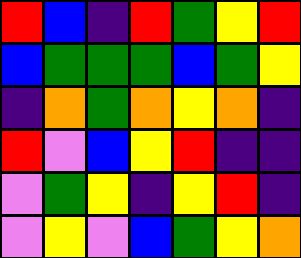[["red", "blue", "indigo", "red", "green", "yellow", "red"], ["blue", "green", "green", "green", "blue", "green", "yellow"], ["indigo", "orange", "green", "orange", "yellow", "orange", "indigo"], ["red", "violet", "blue", "yellow", "red", "indigo", "indigo"], ["violet", "green", "yellow", "indigo", "yellow", "red", "indigo"], ["violet", "yellow", "violet", "blue", "green", "yellow", "orange"]]